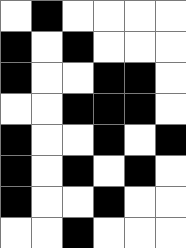[["white", "black", "white", "white", "white", "white"], ["black", "white", "black", "white", "white", "white"], ["black", "white", "white", "black", "black", "white"], ["white", "white", "black", "black", "black", "white"], ["black", "white", "white", "black", "white", "black"], ["black", "white", "black", "white", "black", "white"], ["black", "white", "white", "black", "white", "white"], ["white", "white", "black", "white", "white", "white"]]